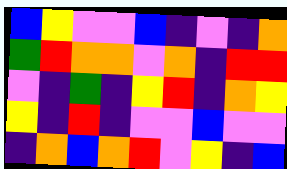[["blue", "yellow", "violet", "violet", "blue", "indigo", "violet", "indigo", "orange"], ["green", "red", "orange", "orange", "violet", "orange", "indigo", "red", "red"], ["violet", "indigo", "green", "indigo", "yellow", "red", "indigo", "orange", "yellow"], ["yellow", "indigo", "red", "indigo", "violet", "violet", "blue", "violet", "violet"], ["indigo", "orange", "blue", "orange", "red", "violet", "yellow", "indigo", "blue"]]